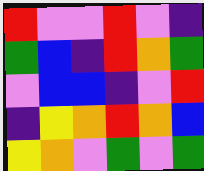[["red", "violet", "violet", "red", "violet", "indigo"], ["green", "blue", "indigo", "red", "orange", "green"], ["violet", "blue", "blue", "indigo", "violet", "red"], ["indigo", "yellow", "orange", "red", "orange", "blue"], ["yellow", "orange", "violet", "green", "violet", "green"]]